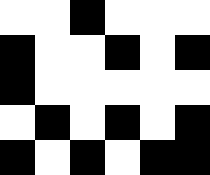[["white", "white", "black", "white", "white", "white"], ["black", "white", "white", "black", "white", "black"], ["black", "white", "white", "white", "white", "white"], ["white", "black", "white", "black", "white", "black"], ["black", "white", "black", "white", "black", "black"]]